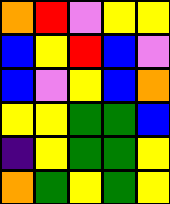[["orange", "red", "violet", "yellow", "yellow"], ["blue", "yellow", "red", "blue", "violet"], ["blue", "violet", "yellow", "blue", "orange"], ["yellow", "yellow", "green", "green", "blue"], ["indigo", "yellow", "green", "green", "yellow"], ["orange", "green", "yellow", "green", "yellow"]]